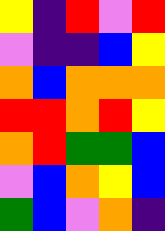[["yellow", "indigo", "red", "violet", "red"], ["violet", "indigo", "indigo", "blue", "yellow"], ["orange", "blue", "orange", "orange", "orange"], ["red", "red", "orange", "red", "yellow"], ["orange", "red", "green", "green", "blue"], ["violet", "blue", "orange", "yellow", "blue"], ["green", "blue", "violet", "orange", "indigo"]]